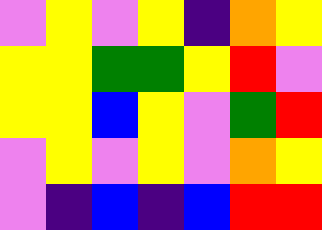[["violet", "yellow", "violet", "yellow", "indigo", "orange", "yellow"], ["yellow", "yellow", "green", "green", "yellow", "red", "violet"], ["yellow", "yellow", "blue", "yellow", "violet", "green", "red"], ["violet", "yellow", "violet", "yellow", "violet", "orange", "yellow"], ["violet", "indigo", "blue", "indigo", "blue", "red", "red"]]